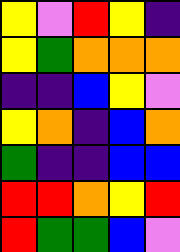[["yellow", "violet", "red", "yellow", "indigo"], ["yellow", "green", "orange", "orange", "orange"], ["indigo", "indigo", "blue", "yellow", "violet"], ["yellow", "orange", "indigo", "blue", "orange"], ["green", "indigo", "indigo", "blue", "blue"], ["red", "red", "orange", "yellow", "red"], ["red", "green", "green", "blue", "violet"]]